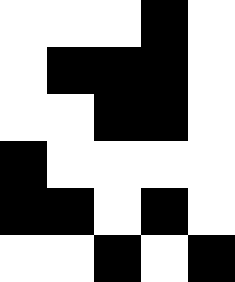[["white", "white", "white", "black", "white"], ["white", "black", "black", "black", "white"], ["white", "white", "black", "black", "white"], ["black", "white", "white", "white", "white"], ["black", "black", "white", "black", "white"], ["white", "white", "black", "white", "black"]]